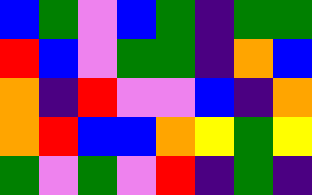[["blue", "green", "violet", "blue", "green", "indigo", "green", "green"], ["red", "blue", "violet", "green", "green", "indigo", "orange", "blue"], ["orange", "indigo", "red", "violet", "violet", "blue", "indigo", "orange"], ["orange", "red", "blue", "blue", "orange", "yellow", "green", "yellow"], ["green", "violet", "green", "violet", "red", "indigo", "green", "indigo"]]